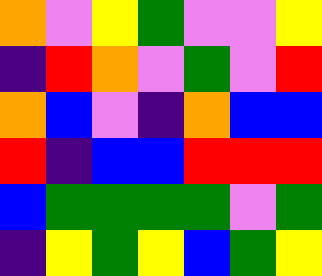[["orange", "violet", "yellow", "green", "violet", "violet", "yellow"], ["indigo", "red", "orange", "violet", "green", "violet", "red"], ["orange", "blue", "violet", "indigo", "orange", "blue", "blue"], ["red", "indigo", "blue", "blue", "red", "red", "red"], ["blue", "green", "green", "green", "green", "violet", "green"], ["indigo", "yellow", "green", "yellow", "blue", "green", "yellow"]]